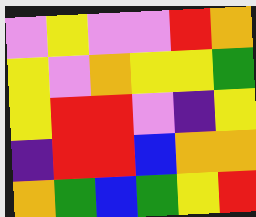[["violet", "yellow", "violet", "violet", "red", "orange"], ["yellow", "violet", "orange", "yellow", "yellow", "green"], ["yellow", "red", "red", "violet", "indigo", "yellow"], ["indigo", "red", "red", "blue", "orange", "orange"], ["orange", "green", "blue", "green", "yellow", "red"]]